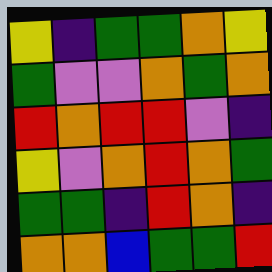[["yellow", "indigo", "green", "green", "orange", "yellow"], ["green", "violet", "violet", "orange", "green", "orange"], ["red", "orange", "red", "red", "violet", "indigo"], ["yellow", "violet", "orange", "red", "orange", "green"], ["green", "green", "indigo", "red", "orange", "indigo"], ["orange", "orange", "blue", "green", "green", "red"]]